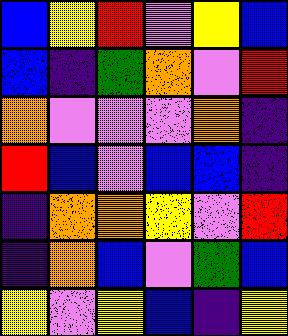[["blue", "yellow", "red", "violet", "yellow", "blue"], ["blue", "indigo", "green", "orange", "violet", "red"], ["orange", "violet", "violet", "violet", "orange", "indigo"], ["red", "blue", "violet", "blue", "blue", "indigo"], ["indigo", "orange", "orange", "yellow", "violet", "red"], ["indigo", "orange", "blue", "violet", "green", "blue"], ["yellow", "violet", "yellow", "blue", "indigo", "yellow"]]